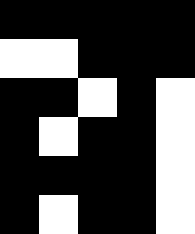[["black", "black", "black", "black", "black"], ["white", "white", "black", "black", "black"], ["black", "black", "white", "black", "white"], ["black", "white", "black", "black", "white"], ["black", "black", "black", "black", "white"], ["black", "white", "black", "black", "white"]]